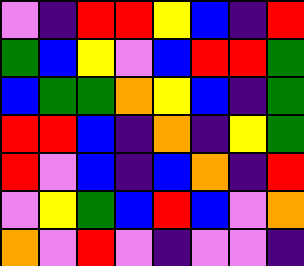[["violet", "indigo", "red", "red", "yellow", "blue", "indigo", "red"], ["green", "blue", "yellow", "violet", "blue", "red", "red", "green"], ["blue", "green", "green", "orange", "yellow", "blue", "indigo", "green"], ["red", "red", "blue", "indigo", "orange", "indigo", "yellow", "green"], ["red", "violet", "blue", "indigo", "blue", "orange", "indigo", "red"], ["violet", "yellow", "green", "blue", "red", "blue", "violet", "orange"], ["orange", "violet", "red", "violet", "indigo", "violet", "violet", "indigo"]]